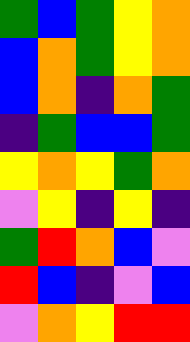[["green", "blue", "green", "yellow", "orange"], ["blue", "orange", "green", "yellow", "orange"], ["blue", "orange", "indigo", "orange", "green"], ["indigo", "green", "blue", "blue", "green"], ["yellow", "orange", "yellow", "green", "orange"], ["violet", "yellow", "indigo", "yellow", "indigo"], ["green", "red", "orange", "blue", "violet"], ["red", "blue", "indigo", "violet", "blue"], ["violet", "orange", "yellow", "red", "red"]]